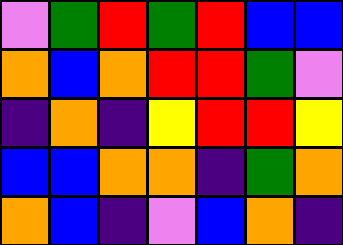[["violet", "green", "red", "green", "red", "blue", "blue"], ["orange", "blue", "orange", "red", "red", "green", "violet"], ["indigo", "orange", "indigo", "yellow", "red", "red", "yellow"], ["blue", "blue", "orange", "orange", "indigo", "green", "orange"], ["orange", "blue", "indigo", "violet", "blue", "orange", "indigo"]]